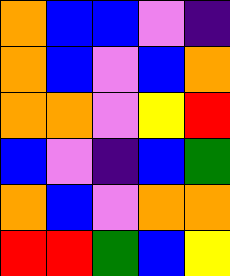[["orange", "blue", "blue", "violet", "indigo"], ["orange", "blue", "violet", "blue", "orange"], ["orange", "orange", "violet", "yellow", "red"], ["blue", "violet", "indigo", "blue", "green"], ["orange", "blue", "violet", "orange", "orange"], ["red", "red", "green", "blue", "yellow"]]